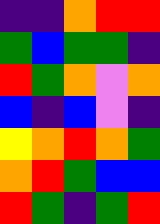[["indigo", "indigo", "orange", "red", "red"], ["green", "blue", "green", "green", "indigo"], ["red", "green", "orange", "violet", "orange"], ["blue", "indigo", "blue", "violet", "indigo"], ["yellow", "orange", "red", "orange", "green"], ["orange", "red", "green", "blue", "blue"], ["red", "green", "indigo", "green", "red"]]